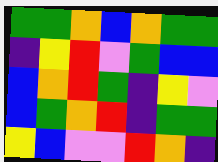[["green", "green", "orange", "blue", "orange", "green", "green"], ["indigo", "yellow", "red", "violet", "green", "blue", "blue"], ["blue", "orange", "red", "green", "indigo", "yellow", "violet"], ["blue", "green", "orange", "red", "indigo", "green", "green"], ["yellow", "blue", "violet", "violet", "red", "orange", "indigo"]]